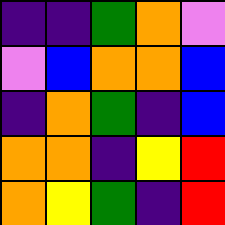[["indigo", "indigo", "green", "orange", "violet"], ["violet", "blue", "orange", "orange", "blue"], ["indigo", "orange", "green", "indigo", "blue"], ["orange", "orange", "indigo", "yellow", "red"], ["orange", "yellow", "green", "indigo", "red"]]